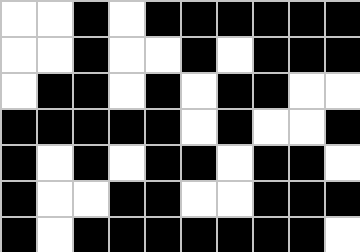[["white", "white", "black", "white", "black", "black", "black", "black", "black", "black"], ["white", "white", "black", "white", "white", "black", "white", "black", "black", "black"], ["white", "black", "black", "white", "black", "white", "black", "black", "white", "white"], ["black", "black", "black", "black", "black", "white", "black", "white", "white", "black"], ["black", "white", "black", "white", "black", "black", "white", "black", "black", "white"], ["black", "white", "white", "black", "black", "white", "white", "black", "black", "black"], ["black", "white", "black", "black", "black", "black", "black", "black", "black", "white"]]